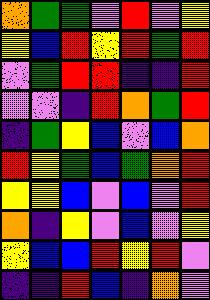[["orange", "green", "green", "violet", "red", "violet", "yellow"], ["yellow", "blue", "red", "yellow", "red", "green", "red"], ["violet", "green", "red", "red", "indigo", "indigo", "red"], ["violet", "violet", "indigo", "red", "orange", "green", "red"], ["indigo", "green", "yellow", "blue", "violet", "blue", "orange"], ["red", "yellow", "green", "blue", "green", "orange", "red"], ["yellow", "yellow", "blue", "violet", "blue", "violet", "red"], ["orange", "indigo", "yellow", "violet", "blue", "violet", "yellow"], ["yellow", "blue", "blue", "red", "yellow", "red", "violet"], ["indigo", "indigo", "red", "blue", "indigo", "orange", "violet"]]